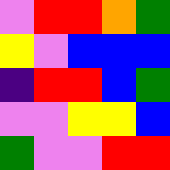[["violet", "red", "red", "orange", "green"], ["yellow", "violet", "blue", "blue", "blue"], ["indigo", "red", "red", "blue", "green"], ["violet", "violet", "yellow", "yellow", "blue"], ["green", "violet", "violet", "red", "red"]]